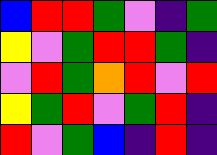[["blue", "red", "red", "green", "violet", "indigo", "green"], ["yellow", "violet", "green", "red", "red", "green", "indigo"], ["violet", "red", "green", "orange", "red", "violet", "red"], ["yellow", "green", "red", "violet", "green", "red", "indigo"], ["red", "violet", "green", "blue", "indigo", "red", "indigo"]]